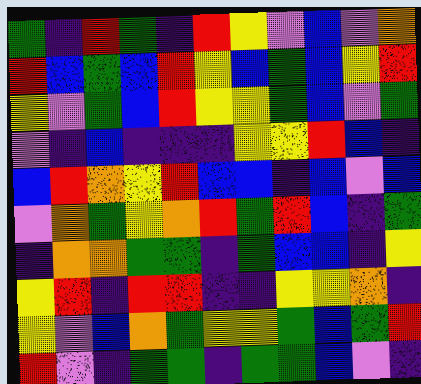[["green", "indigo", "red", "green", "indigo", "red", "yellow", "violet", "blue", "violet", "orange"], ["red", "blue", "green", "blue", "red", "yellow", "blue", "green", "blue", "yellow", "red"], ["yellow", "violet", "green", "blue", "red", "yellow", "yellow", "green", "blue", "violet", "green"], ["violet", "indigo", "blue", "indigo", "indigo", "indigo", "yellow", "yellow", "red", "blue", "indigo"], ["blue", "red", "orange", "yellow", "red", "blue", "blue", "indigo", "blue", "violet", "blue"], ["violet", "orange", "green", "yellow", "orange", "red", "green", "red", "blue", "indigo", "green"], ["indigo", "orange", "orange", "green", "green", "indigo", "green", "blue", "blue", "indigo", "yellow"], ["yellow", "red", "indigo", "red", "red", "indigo", "indigo", "yellow", "yellow", "orange", "indigo"], ["yellow", "violet", "blue", "orange", "green", "yellow", "yellow", "green", "blue", "green", "red"], ["red", "violet", "indigo", "green", "green", "indigo", "green", "green", "blue", "violet", "indigo"]]